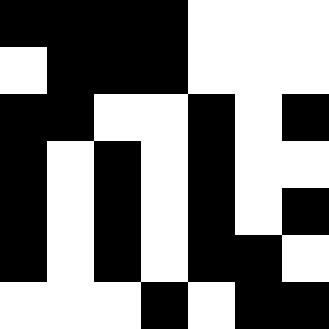[["black", "black", "black", "black", "white", "white", "white"], ["white", "black", "black", "black", "white", "white", "white"], ["black", "black", "white", "white", "black", "white", "black"], ["black", "white", "black", "white", "black", "white", "white"], ["black", "white", "black", "white", "black", "white", "black"], ["black", "white", "black", "white", "black", "black", "white"], ["white", "white", "white", "black", "white", "black", "black"]]